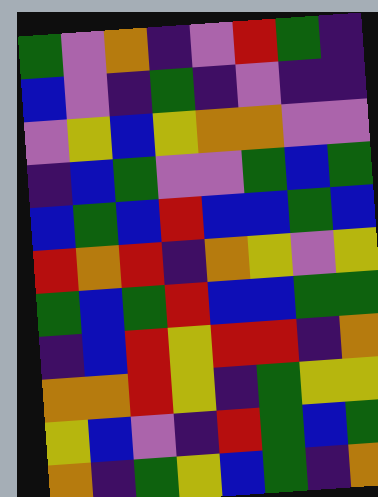[["green", "violet", "orange", "indigo", "violet", "red", "green", "indigo"], ["blue", "violet", "indigo", "green", "indigo", "violet", "indigo", "indigo"], ["violet", "yellow", "blue", "yellow", "orange", "orange", "violet", "violet"], ["indigo", "blue", "green", "violet", "violet", "green", "blue", "green"], ["blue", "green", "blue", "red", "blue", "blue", "green", "blue"], ["red", "orange", "red", "indigo", "orange", "yellow", "violet", "yellow"], ["green", "blue", "green", "red", "blue", "blue", "green", "green"], ["indigo", "blue", "red", "yellow", "red", "red", "indigo", "orange"], ["orange", "orange", "red", "yellow", "indigo", "green", "yellow", "yellow"], ["yellow", "blue", "violet", "indigo", "red", "green", "blue", "green"], ["orange", "indigo", "green", "yellow", "blue", "green", "indigo", "orange"]]